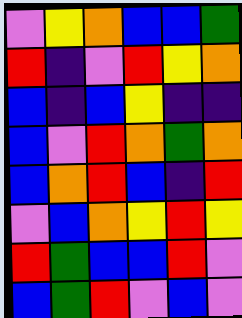[["violet", "yellow", "orange", "blue", "blue", "green"], ["red", "indigo", "violet", "red", "yellow", "orange"], ["blue", "indigo", "blue", "yellow", "indigo", "indigo"], ["blue", "violet", "red", "orange", "green", "orange"], ["blue", "orange", "red", "blue", "indigo", "red"], ["violet", "blue", "orange", "yellow", "red", "yellow"], ["red", "green", "blue", "blue", "red", "violet"], ["blue", "green", "red", "violet", "blue", "violet"]]